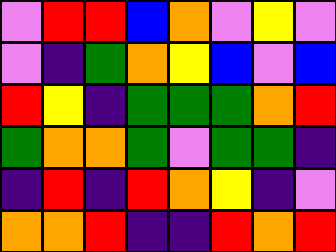[["violet", "red", "red", "blue", "orange", "violet", "yellow", "violet"], ["violet", "indigo", "green", "orange", "yellow", "blue", "violet", "blue"], ["red", "yellow", "indigo", "green", "green", "green", "orange", "red"], ["green", "orange", "orange", "green", "violet", "green", "green", "indigo"], ["indigo", "red", "indigo", "red", "orange", "yellow", "indigo", "violet"], ["orange", "orange", "red", "indigo", "indigo", "red", "orange", "red"]]